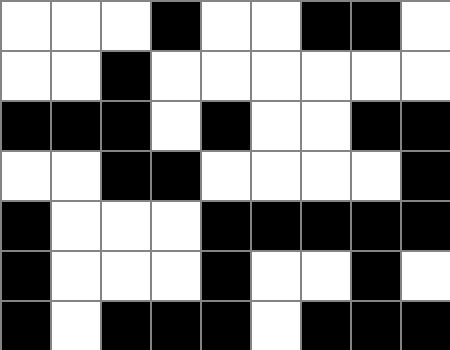[["white", "white", "white", "black", "white", "white", "black", "black", "white"], ["white", "white", "black", "white", "white", "white", "white", "white", "white"], ["black", "black", "black", "white", "black", "white", "white", "black", "black"], ["white", "white", "black", "black", "white", "white", "white", "white", "black"], ["black", "white", "white", "white", "black", "black", "black", "black", "black"], ["black", "white", "white", "white", "black", "white", "white", "black", "white"], ["black", "white", "black", "black", "black", "white", "black", "black", "black"]]